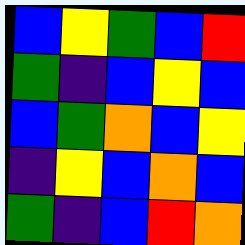[["blue", "yellow", "green", "blue", "red"], ["green", "indigo", "blue", "yellow", "blue"], ["blue", "green", "orange", "blue", "yellow"], ["indigo", "yellow", "blue", "orange", "blue"], ["green", "indigo", "blue", "red", "orange"]]